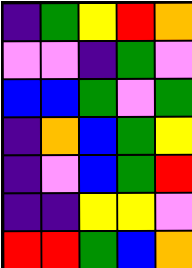[["indigo", "green", "yellow", "red", "orange"], ["violet", "violet", "indigo", "green", "violet"], ["blue", "blue", "green", "violet", "green"], ["indigo", "orange", "blue", "green", "yellow"], ["indigo", "violet", "blue", "green", "red"], ["indigo", "indigo", "yellow", "yellow", "violet"], ["red", "red", "green", "blue", "orange"]]